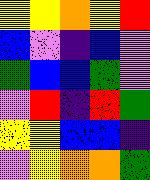[["yellow", "yellow", "orange", "yellow", "red"], ["blue", "violet", "indigo", "blue", "violet"], ["green", "blue", "blue", "green", "violet"], ["violet", "red", "indigo", "red", "green"], ["yellow", "yellow", "blue", "blue", "indigo"], ["violet", "yellow", "orange", "orange", "green"]]